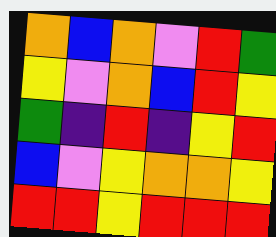[["orange", "blue", "orange", "violet", "red", "green"], ["yellow", "violet", "orange", "blue", "red", "yellow"], ["green", "indigo", "red", "indigo", "yellow", "red"], ["blue", "violet", "yellow", "orange", "orange", "yellow"], ["red", "red", "yellow", "red", "red", "red"]]